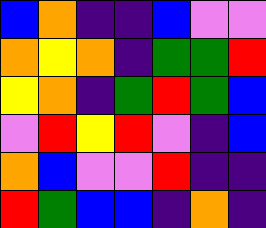[["blue", "orange", "indigo", "indigo", "blue", "violet", "violet"], ["orange", "yellow", "orange", "indigo", "green", "green", "red"], ["yellow", "orange", "indigo", "green", "red", "green", "blue"], ["violet", "red", "yellow", "red", "violet", "indigo", "blue"], ["orange", "blue", "violet", "violet", "red", "indigo", "indigo"], ["red", "green", "blue", "blue", "indigo", "orange", "indigo"]]